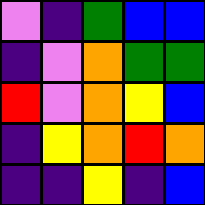[["violet", "indigo", "green", "blue", "blue"], ["indigo", "violet", "orange", "green", "green"], ["red", "violet", "orange", "yellow", "blue"], ["indigo", "yellow", "orange", "red", "orange"], ["indigo", "indigo", "yellow", "indigo", "blue"]]